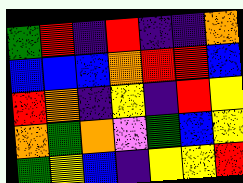[["green", "red", "indigo", "red", "indigo", "indigo", "orange"], ["blue", "blue", "blue", "orange", "red", "red", "blue"], ["red", "orange", "indigo", "yellow", "indigo", "red", "yellow"], ["orange", "green", "orange", "violet", "green", "blue", "yellow"], ["green", "yellow", "blue", "indigo", "yellow", "yellow", "red"]]